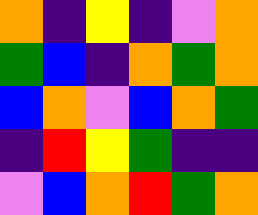[["orange", "indigo", "yellow", "indigo", "violet", "orange"], ["green", "blue", "indigo", "orange", "green", "orange"], ["blue", "orange", "violet", "blue", "orange", "green"], ["indigo", "red", "yellow", "green", "indigo", "indigo"], ["violet", "blue", "orange", "red", "green", "orange"]]